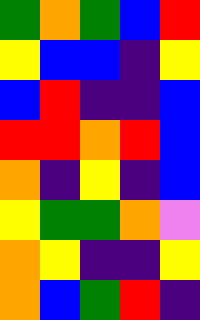[["green", "orange", "green", "blue", "red"], ["yellow", "blue", "blue", "indigo", "yellow"], ["blue", "red", "indigo", "indigo", "blue"], ["red", "red", "orange", "red", "blue"], ["orange", "indigo", "yellow", "indigo", "blue"], ["yellow", "green", "green", "orange", "violet"], ["orange", "yellow", "indigo", "indigo", "yellow"], ["orange", "blue", "green", "red", "indigo"]]